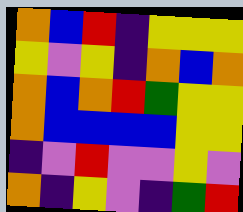[["orange", "blue", "red", "indigo", "yellow", "yellow", "yellow"], ["yellow", "violet", "yellow", "indigo", "orange", "blue", "orange"], ["orange", "blue", "orange", "red", "green", "yellow", "yellow"], ["orange", "blue", "blue", "blue", "blue", "yellow", "yellow"], ["indigo", "violet", "red", "violet", "violet", "yellow", "violet"], ["orange", "indigo", "yellow", "violet", "indigo", "green", "red"]]